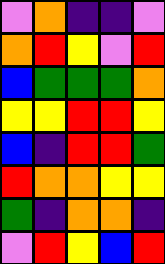[["violet", "orange", "indigo", "indigo", "violet"], ["orange", "red", "yellow", "violet", "red"], ["blue", "green", "green", "green", "orange"], ["yellow", "yellow", "red", "red", "yellow"], ["blue", "indigo", "red", "red", "green"], ["red", "orange", "orange", "yellow", "yellow"], ["green", "indigo", "orange", "orange", "indigo"], ["violet", "red", "yellow", "blue", "red"]]